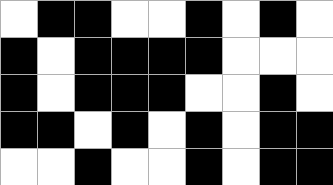[["white", "black", "black", "white", "white", "black", "white", "black", "white"], ["black", "white", "black", "black", "black", "black", "white", "white", "white"], ["black", "white", "black", "black", "black", "white", "white", "black", "white"], ["black", "black", "white", "black", "white", "black", "white", "black", "black"], ["white", "white", "black", "white", "white", "black", "white", "black", "black"]]